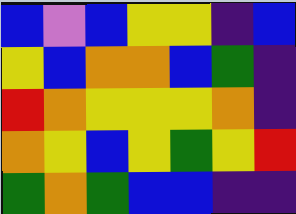[["blue", "violet", "blue", "yellow", "yellow", "indigo", "blue"], ["yellow", "blue", "orange", "orange", "blue", "green", "indigo"], ["red", "orange", "yellow", "yellow", "yellow", "orange", "indigo"], ["orange", "yellow", "blue", "yellow", "green", "yellow", "red"], ["green", "orange", "green", "blue", "blue", "indigo", "indigo"]]